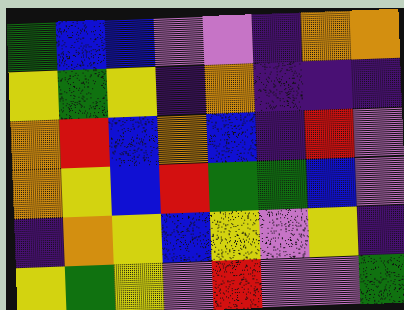[["green", "blue", "blue", "violet", "violet", "indigo", "orange", "orange"], ["yellow", "green", "yellow", "indigo", "orange", "indigo", "indigo", "indigo"], ["orange", "red", "blue", "orange", "blue", "indigo", "red", "violet"], ["orange", "yellow", "blue", "red", "green", "green", "blue", "violet"], ["indigo", "orange", "yellow", "blue", "yellow", "violet", "yellow", "indigo"], ["yellow", "green", "yellow", "violet", "red", "violet", "violet", "green"]]